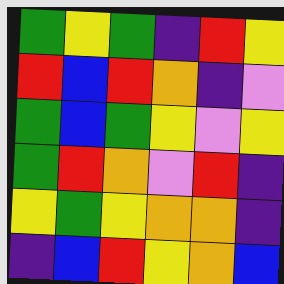[["green", "yellow", "green", "indigo", "red", "yellow"], ["red", "blue", "red", "orange", "indigo", "violet"], ["green", "blue", "green", "yellow", "violet", "yellow"], ["green", "red", "orange", "violet", "red", "indigo"], ["yellow", "green", "yellow", "orange", "orange", "indigo"], ["indigo", "blue", "red", "yellow", "orange", "blue"]]